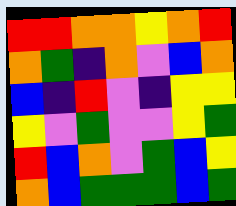[["red", "red", "orange", "orange", "yellow", "orange", "red"], ["orange", "green", "indigo", "orange", "violet", "blue", "orange"], ["blue", "indigo", "red", "violet", "indigo", "yellow", "yellow"], ["yellow", "violet", "green", "violet", "violet", "yellow", "green"], ["red", "blue", "orange", "violet", "green", "blue", "yellow"], ["orange", "blue", "green", "green", "green", "blue", "green"]]